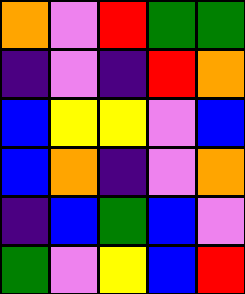[["orange", "violet", "red", "green", "green"], ["indigo", "violet", "indigo", "red", "orange"], ["blue", "yellow", "yellow", "violet", "blue"], ["blue", "orange", "indigo", "violet", "orange"], ["indigo", "blue", "green", "blue", "violet"], ["green", "violet", "yellow", "blue", "red"]]